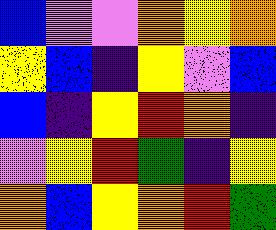[["blue", "violet", "violet", "orange", "yellow", "orange"], ["yellow", "blue", "indigo", "yellow", "violet", "blue"], ["blue", "indigo", "yellow", "red", "orange", "indigo"], ["violet", "yellow", "red", "green", "indigo", "yellow"], ["orange", "blue", "yellow", "orange", "red", "green"]]